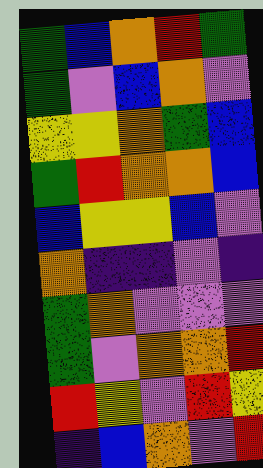[["green", "blue", "orange", "red", "green"], ["green", "violet", "blue", "orange", "violet"], ["yellow", "yellow", "orange", "green", "blue"], ["green", "red", "orange", "orange", "blue"], ["blue", "yellow", "yellow", "blue", "violet"], ["orange", "indigo", "indigo", "violet", "indigo"], ["green", "orange", "violet", "violet", "violet"], ["green", "violet", "orange", "orange", "red"], ["red", "yellow", "violet", "red", "yellow"], ["indigo", "blue", "orange", "violet", "red"]]